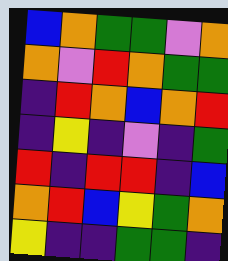[["blue", "orange", "green", "green", "violet", "orange"], ["orange", "violet", "red", "orange", "green", "green"], ["indigo", "red", "orange", "blue", "orange", "red"], ["indigo", "yellow", "indigo", "violet", "indigo", "green"], ["red", "indigo", "red", "red", "indigo", "blue"], ["orange", "red", "blue", "yellow", "green", "orange"], ["yellow", "indigo", "indigo", "green", "green", "indigo"]]